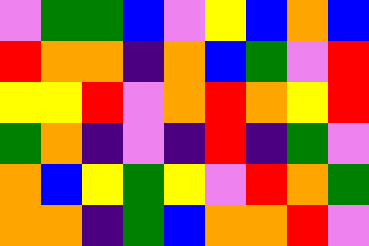[["violet", "green", "green", "blue", "violet", "yellow", "blue", "orange", "blue"], ["red", "orange", "orange", "indigo", "orange", "blue", "green", "violet", "red"], ["yellow", "yellow", "red", "violet", "orange", "red", "orange", "yellow", "red"], ["green", "orange", "indigo", "violet", "indigo", "red", "indigo", "green", "violet"], ["orange", "blue", "yellow", "green", "yellow", "violet", "red", "orange", "green"], ["orange", "orange", "indigo", "green", "blue", "orange", "orange", "red", "violet"]]